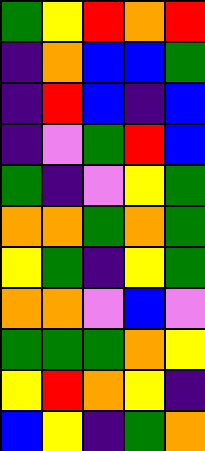[["green", "yellow", "red", "orange", "red"], ["indigo", "orange", "blue", "blue", "green"], ["indigo", "red", "blue", "indigo", "blue"], ["indigo", "violet", "green", "red", "blue"], ["green", "indigo", "violet", "yellow", "green"], ["orange", "orange", "green", "orange", "green"], ["yellow", "green", "indigo", "yellow", "green"], ["orange", "orange", "violet", "blue", "violet"], ["green", "green", "green", "orange", "yellow"], ["yellow", "red", "orange", "yellow", "indigo"], ["blue", "yellow", "indigo", "green", "orange"]]